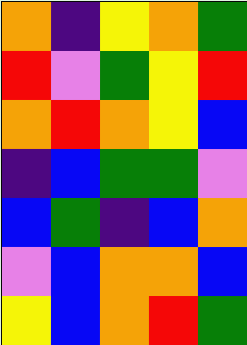[["orange", "indigo", "yellow", "orange", "green"], ["red", "violet", "green", "yellow", "red"], ["orange", "red", "orange", "yellow", "blue"], ["indigo", "blue", "green", "green", "violet"], ["blue", "green", "indigo", "blue", "orange"], ["violet", "blue", "orange", "orange", "blue"], ["yellow", "blue", "orange", "red", "green"]]